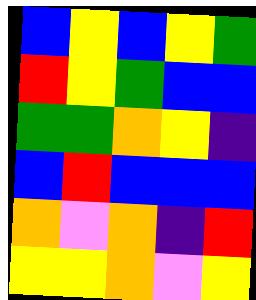[["blue", "yellow", "blue", "yellow", "green"], ["red", "yellow", "green", "blue", "blue"], ["green", "green", "orange", "yellow", "indigo"], ["blue", "red", "blue", "blue", "blue"], ["orange", "violet", "orange", "indigo", "red"], ["yellow", "yellow", "orange", "violet", "yellow"]]